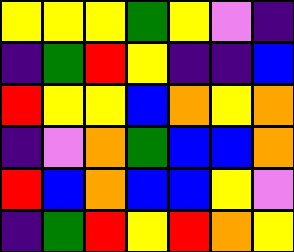[["yellow", "yellow", "yellow", "green", "yellow", "violet", "indigo"], ["indigo", "green", "red", "yellow", "indigo", "indigo", "blue"], ["red", "yellow", "yellow", "blue", "orange", "yellow", "orange"], ["indigo", "violet", "orange", "green", "blue", "blue", "orange"], ["red", "blue", "orange", "blue", "blue", "yellow", "violet"], ["indigo", "green", "red", "yellow", "red", "orange", "yellow"]]